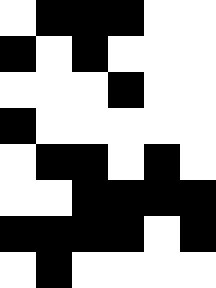[["white", "black", "black", "black", "white", "white"], ["black", "white", "black", "white", "white", "white"], ["white", "white", "white", "black", "white", "white"], ["black", "white", "white", "white", "white", "white"], ["white", "black", "black", "white", "black", "white"], ["white", "white", "black", "black", "black", "black"], ["black", "black", "black", "black", "white", "black"], ["white", "black", "white", "white", "white", "white"]]